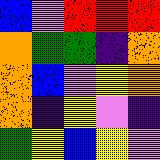[["blue", "violet", "red", "red", "red"], ["orange", "green", "green", "indigo", "orange"], ["orange", "blue", "violet", "yellow", "orange"], ["orange", "indigo", "yellow", "violet", "indigo"], ["green", "yellow", "blue", "yellow", "violet"]]